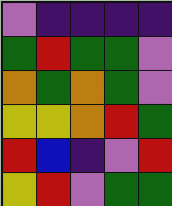[["violet", "indigo", "indigo", "indigo", "indigo"], ["green", "red", "green", "green", "violet"], ["orange", "green", "orange", "green", "violet"], ["yellow", "yellow", "orange", "red", "green"], ["red", "blue", "indigo", "violet", "red"], ["yellow", "red", "violet", "green", "green"]]